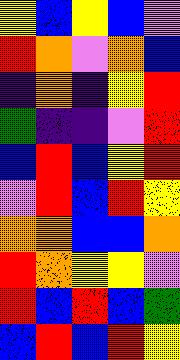[["yellow", "blue", "yellow", "blue", "violet"], ["red", "orange", "violet", "orange", "blue"], ["indigo", "orange", "indigo", "yellow", "red"], ["green", "indigo", "indigo", "violet", "red"], ["blue", "red", "blue", "yellow", "red"], ["violet", "red", "blue", "red", "yellow"], ["orange", "orange", "blue", "blue", "orange"], ["red", "orange", "yellow", "yellow", "violet"], ["red", "blue", "red", "blue", "green"], ["blue", "red", "blue", "red", "yellow"]]